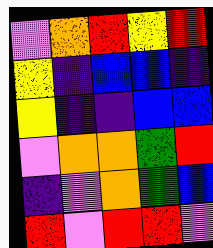[["violet", "orange", "red", "yellow", "red"], ["yellow", "indigo", "blue", "blue", "indigo"], ["yellow", "indigo", "indigo", "blue", "blue"], ["violet", "orange", "orange", "green", "red"], ["indigo", "violet", "orange", "green", "blue"], ["red", "violet", "red", "red", "violet"]]